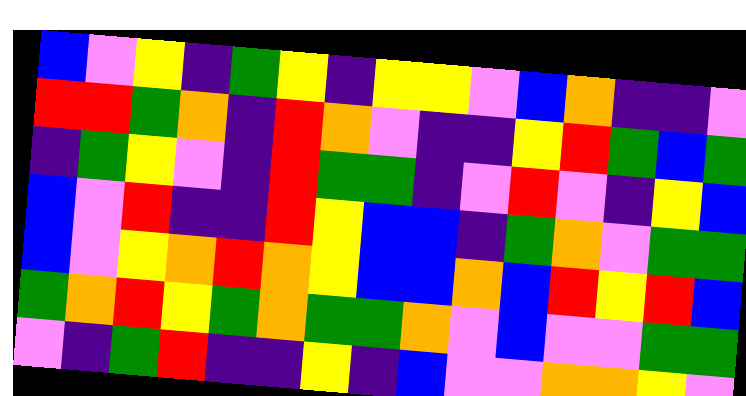[["blue", "violet", "yellow", "indigo", "green", "yellow", "indigo", "yellow", "yellow", "violet", "blue", "orange", "indigo", "indigo", "violet"], ["red", "red", "green", "orange", "indigo", "red", "orange", "violet", "indigo", "indigo", "yellow", "red", "green", "blue", "green"], ["indigo", "green", "yellow", "violet", "indigo", "red", "green", "green", "indigo", "violet", "red", "violet", "indigo", "yellow", "blue"], ["blue", "violet", "red", "indigo", "indigo", "red", "yellow", "blue", "blue", "indigo", "green", "orange", "violet", "green", "green"], ["blue", "violet", "yellow", "orange", "red", "orange", "yellow", "blue", "blue", "orange", "blue", "red", "yellow", "red", "blue"], ["green", "orange", "red", "yellow", "green", "orange", "green", "green", "orange", "violet", "blue", "violet", "violet", "green", "green"], ["violet", "indigo", "green", "red", "indigo", "indigo", "yellow", "indigo", "blue", "violet", "violet", "orange", "orange", "yellow", "violet"]]